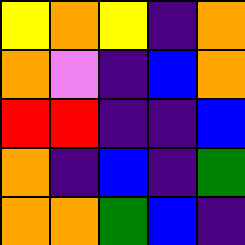[["yellow", "orange", "yellow", "indigo", "orange"], ["orange", "violet", "indigo", "blue", "orange"], ["red", "red", "indigo", "indigo", "blue"], ["orange", "indigo", "blue", "indigo", "green"], ["orange", "orange", "green", "blue", "indigo"]]